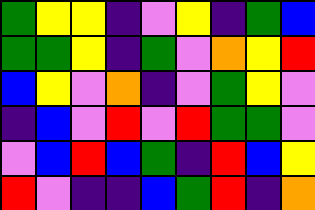[["green", "yellow", "yellow", "indigo", "violet", "yellow", "indigo", "green", "blue"], ["green", "green", "yellow", "indigo", "green", "violet", "orange", "yellow", "red"], ["blue", "yellow", "violet", "orange", "indigo", "violet", "green", "yellow", "violet"], ["indigo", "blue", "violet", "red", "violet", "red", "green", "green", "violet"], ["violet", "blue", "red", "blue", "green", "indigo", "red", "blue", "yellow"], ["red", "violet", "indigo", "indigo", "blue", "green", "red", "indigo", "orange"]]